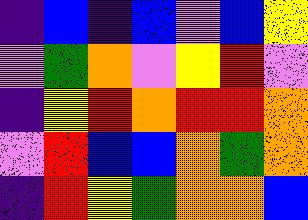[["indigo", "blue", "indigo", "blue", "violet", "blue", "yellow"], ["violet", "green", "orange", "violet", "yellow", "red", "violet"], ["indigo", "yellow", "red", "orange", "red", "red", "orange"], ["violet", "red", "blue", "blue", "orange", "green", "orange"], ["indigo", "red", "yellow", "green", "orange", "orange", "blue"]]